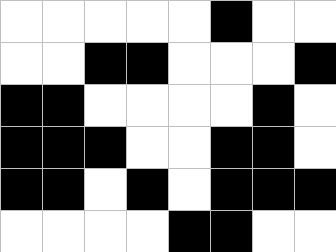[["white", "white", "white", "white", "white", "black", "white", "white"], ["white", "white", "black", "black", "white", "white", "white", "black"], ["black", "black", "white", "white", "white", "white", "black", "white"], ["black", "black", "black", "white", "white", "black", "black", "white"], ["black", "black", "white", "black", "white", "black", "black", "black"], ["white", "white", "white", "white", "black", "black", "white", "white"]]